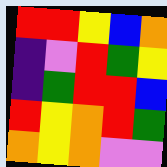[["red", "red", "yellow", "blue", "orange"], ["indigo", "violet", "red", "green", "yellow"], ["indigo", "green", "red", "red", "blue"], ["red", "yellow", "orange", "red", "green"], ["orange", "yellow", "orange", "violet", "violet"]]